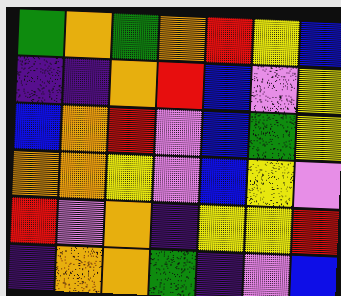[["green", "orange", "green", "orange", "red", "yellow", "blue"], ["indigo", "indigo", "orange", "red", "blue", "violet", "yellow"], ["blue", "orange", "red", "violet", "blue", "green", "yellow"], ["orange", "orange", "yellow", "violet", "blue", "yellow", "violet"], ["red", "violet", "orange", "indigo", "yellow", "yellow", "red"], ["indigo", "orange", "orange", "green", "indigo", "violet", "blue"]]